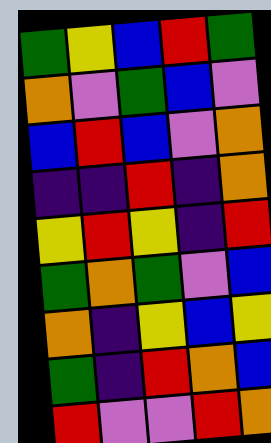[["green", "yellow", "blue", "red", "green"], ["orange", "violet", "green", "blue", "violet"], ["blue", "red", "blue", "violet", "orange"], ["indigo", "indigo", "red", "indigo", "orange"], ["yellow", "red", "yellow", "indigo", "red"], ["green", "orange", "green", "violet", "blue"], ["orange", "indigo", "yellow", "blue", "yellow"], ["green", "indigo", "red", "orange", "blue"], ["red", "violet", "violet", "red", "orange"]]